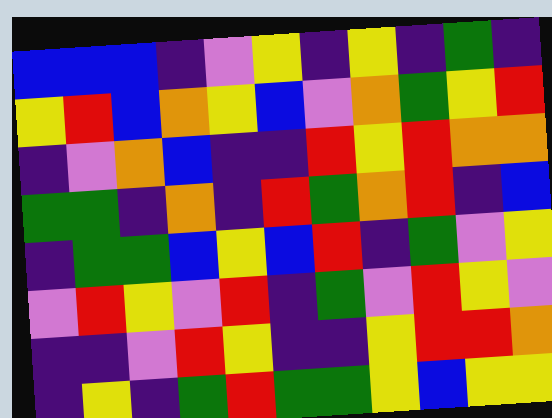[["blue", "blue", "blue", "indigo", "violet", "yellow", "indigo", "yellow", "indigo", "green", "indigo"], ["yellow", "red", "blue", "orange", "yellow", "blue", "violet", "orange", "green", "yellow", "red"], ["indigo", "violet", "orange", "blue", "indigo", "indigo", "red", "yellow", "red", "orange", "orange"], ["green", "green", "indigo", "orange", "indigo", "red", "green", "orange", "red", "indigo", "blue"], ["indigo", "green", "green", "blue", "yellow", "blue", "red", "indigo", "green", "violet", "yellow"], ["violet", "red", "yellow", "violet", "red", "indigo", "green", "violet", "red", "yellow", "violet"], ["indigo", "indigo", "violet", "red", "yellow", "indigo", "indigo", "yellow", "red", "red", "orange"], ["indigo", "yellow", "indigo", "green", "red", "green", "green", "yellow", "blue", "yellow", "yellow"]]